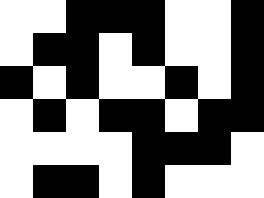[["white", "white", "black", "black", "black", "white", "white", "black"], ["white", "black", "black", "white", "black", "white", "white", "black"], ["black", "white", "black", "white", "white", "black", "white", "black"], ["white", "black", "white", "black", "black", "white", "black", "black"], ["white", "white", "white", "white", "black", "black", "black", "white"], ["white", "black", "black", "white", "black", "white", "white", "white"]]